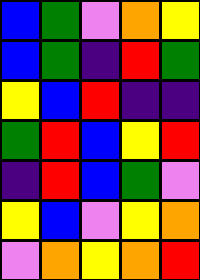[["blue", "green", "violet", "orange", "yellow"], ["blue", "green", "indigo", "red", "green"], ["yellow", "blue", "red", "indigo", "indigo"], ["green", "red", "blue", "yellow", "red"], ["indigo", "red", "blue", "green", "violet"], ["yellow", "blue", "violet", "yellow", "orange"], ["violet", "orange", "yellow", "orange", "red"]]